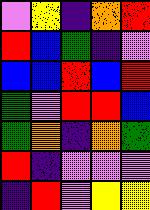[["violet", "yellow", "indigo", "orange", "red"], ["red", "blue", "green", "indigo", "violet"], ["blue", "blue", "red", "blue", "red"], ["green", "violet", "red", "red", "blue"], ["green", "orange", "indigo", "orange", "green"], ["red", "indigo", "violet", "violet", "violet"], ["indigo", "red", "violet", "yellow", "yellow"]]